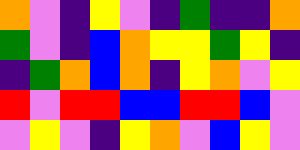[["orange", "violet", "indigo", "yellow", "violet", "indigo", "green", "indigo", "indigo", "orange"], ["green", "violet", "indigo", "blue", "orange", "yellow", "yellow", "green", "yellow", "indigo"], ["indigo", "green", "orange", "blue", "orange", "indigo", "yellow", "orange", "violet", "yellow"], ["red", "violet", "red", "red", "blue", "blue", "red", "red", "blue", "violet"], ["violet", "yellow", "violet", "indigo", "yellow", "orange", "violet", "blue", "yellow", "violet"]]